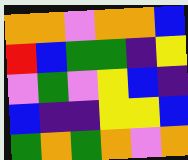[["orange", "orange", "violet", "orange", "orange", "blue"], ["red", "blue", "green", "green", "indigo", "yellow"], ["violet", "green", "violet", "yellow", "blue", "indigo"], ["blue", "indigo", "indigo", "yellow", "yellow", "blue"], ["green", "orange", "green", "orange", "violet", "orange"]]